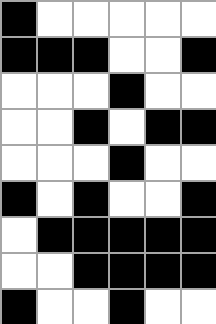[["black", "white", "white", "white", "white", "white"], ["black", "black", "black", "white", "white", "black"], ["white", "white", "white", "black", "white", "white"], ["white", "white", "black", "white", "black", "black"], ["white", "white", "white", "black", "white", "white"], ["black", "white", "black", "white", "white", "black"], ["white", "black", "black", "black", "black", "black"], ["white", "white", "black", "black", "black", "black"], ["black", "white", "white", "black", "white", "white"]]